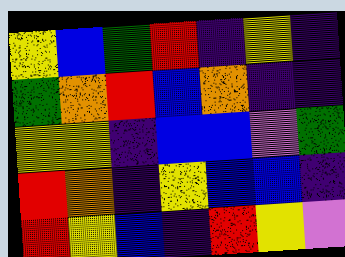[["yellow", "blue", "green", "red", "indigo", "yellow", "indigo"], ["green", "orange", "red", "blue", "orange", "indigo", "indigo"], ["yellow", "yellow", "indigo", "blue", "blue", "violet", "green"], ["red", "orange", "indigo", "yellow", "blue", "blue", "indigo"], ["red", "yellow", "blue", "indigo", "red", "yellow", "violet"]]